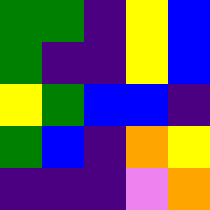[["green", "green", "indigo", "yellow", "blue"], ["green", "indigo", "indigo", "yellow", "blue"], ["yellow", "green", "blue", "blue", "indigo"], ["green", "blue", "indigo", "orange", "yellow"], ["indigo", "indigo", "indigo", "violet", "orange"]]